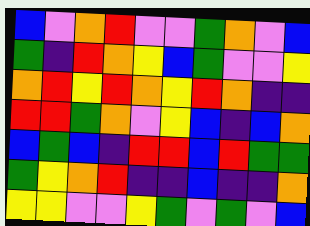[["blue", "violet", "orange", "red", "violet", "violet", "green", "orange", "violet", "blue"], ["green", "indigo", "red", "orange", "yellow", "blue", "green", "violet", "violet", "yellow"], ["orange", "red", "yellow", "red", "orange", "yellow", "red", "orange", "indigo", "indigo"], ["red", "red", "green", "orange", "violet", "yellow", "blue", "indigo", "blue", "orange"], ["blue", "green", "blue", "indigo", "red", "red", "blue", "red", "green", "green"], ["green", "yellow", "orange", "red", "indigo", "indigo", "blue", "indigo", "indigo", "orange"], ["yellow", "yellow", "violet", "violet", "yellow", "green", "violet", "green", "violet", "blue"]]